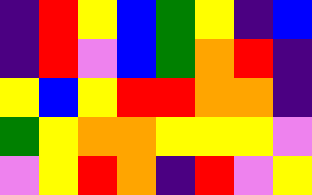[["indigo", "red", "yellow", "blue", "green", "yellow", "indigo", "blue"], ["indigo", "red", "violet", "blue", "green", "orange", "red", "indigo"], ["yellow", "blue", "yellow", "red", "red", "orange", "orange", "indigo"], ["green", "yellow", "orange", "orange", "yellow", "yellow", "yellow", "violet"], ["violet", "yellow", "red", "orange", "indigo", "red", "violet", "yellow"]]